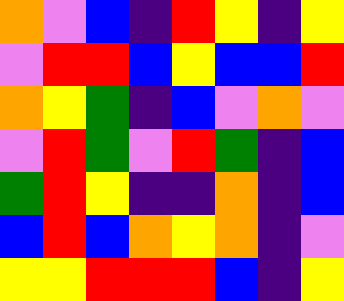[["orange", "violet", "blue", "indigo", "red", "yellow", "indigo", "yellow"], ["violet", "red", "red", "blue", "yellow", "blue", "blue", "red"], ["orange", "yellow", "green", "indigo", "blue", "violet", "orange", "violet"], ["violet", "red", "green", "violet", "red", "green", "indigo", "blue"], ["green", "red", "yellow", "indigo", "indigo", "orange", "indigo", "blue"], ["blue", "red", "blue", "orange", "yellow", "orange", "indigo", "violet"], ["yellow", "yellow", "red", "red", "red", "blue", "indigo", "yellow"]]